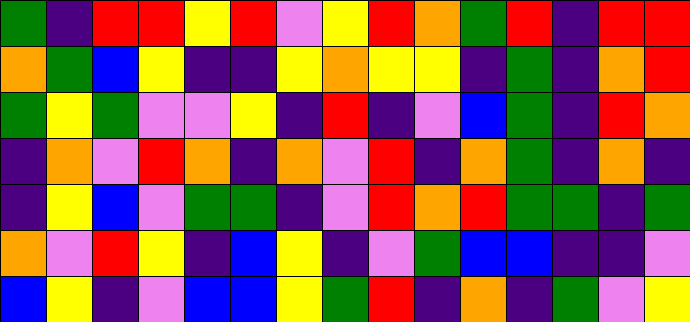[["green", "indigo", "red", "red", "yellow", "red", "violet", "yellow", "red", "orange", "green", "red", "indigo", "red", "red"], ["orange", "green", "blue", "yellow", "indigo", "indigo", "yellow", "orange", "yellow", "yellow", "indigo", "green", "indigo", "orange", "red"], ["green", "yellow", "green", "violet", "violet", "yellow", "indigo", "red", "indigo", "violet", "blue", "green", "indigo", "red", "orange"], ["indigo", "orange", "violet", "red", "orange", "indigo", "orange", "violet", "red", "indigo", "orange", "green", "indigo", "orange", "indigo"], ["indigo", "yellow", "blue", "violet", "green", "green", "indigo", "violet", "red", "orange", "red", "green", "green", "indigo", "green"], ["orange", "violet", "red", "yellow", "indigo", "blue", "yellow", "indigo", "violet", "green", "blue", "blue", "indigo", "indigo", "violet"], ["blue", "yellow", "indigo", "violet", "blue", "blue", "yellow", "green", "red", "indigo", "orange", "indigo", "green", "violet", "yellow"]]